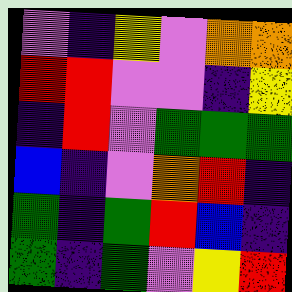[["violet", "indigo", "yellow", "violet", "orange", "orange"], ["red", "red", "violet", "violet", "indigo", "yellow"], ["indigo", "red", "violet", "green", "green", "green"], ["blue", "indigo", "violet", "orange", "red", "indigo"], ["green", "indigo", "green", "red", "blue", "indigo"], ["green", "indigo", "green", "violet", "yellow", "red"]]